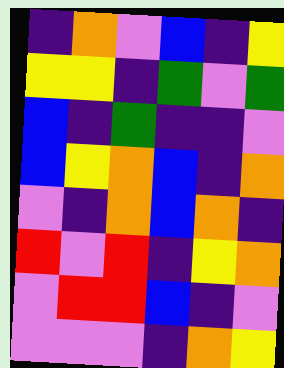[["indigo", "orange", "violet", "blue", "indigo", "yellow"], ["yellow", "yellow", "indigo", "green", "violet", "green"], ["blue", "indigo", "green", "indigo", "indigo", "violet"], ["blue", "yellow", "orange", "blue", "indigo", "orange"], ["violet", "indigo", "orange", "blue", "orange", "indigo"], ["red", "violet", "red", "indigo", "yellow", "orange"], ["violet", "red", "red", "blue", "indigo", "violet"], ["violet", "violet", "violet", "indigo", "orange", "yellow"]]